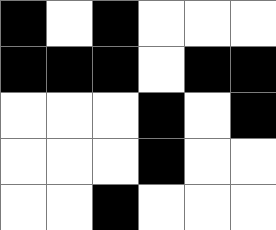[["black", "white", "black", "white", "white", "white"], ["black", "black", "black", "white", "black", "black"], ["white", "white", "white", "black", "white", "black"], ["white", "white", "white", "black", "white", "white"], ["white", "white", "black", "white", "white", "white"]]